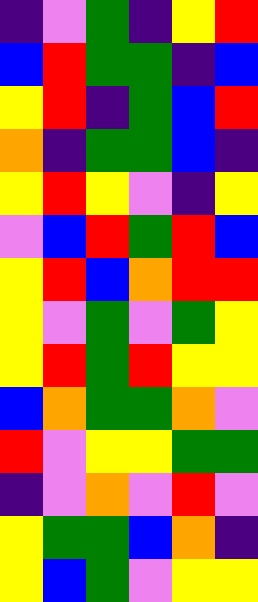[["indigo", "violet", "green", "indigo", "yellow", "red"], ["blue", "red", "green", "green", "indigo", "blue"], ["yellow", "red", "indigo", "green", "blue", "red"], ["orange", "indigo", "green", "green", "blue", "indigo"], ["yellow", "red", "yellow", "violet", "indigo", "yellow"], ["violet", "blue", "red", "green", "red", "blue"], ["yellow", "red", "blue", "orange", "red", "red"], ["yellow", "violet", "green", "violet", "green", "yellow"], ["yellow", "red", "green", "red", "yellow", "yellow"], ["blue", "orange", "green", "green", "orange", "violet"], ["red", "violet", "yellow", "yellow", "green", "green"], ["indigo", "violet", "orange", "violet", "red", "violet"], ["yellow", "green", "green", "blue", "orange", "indigo"], ["yellow", "blue", "green", "violet", "yellow", "yellow"]]